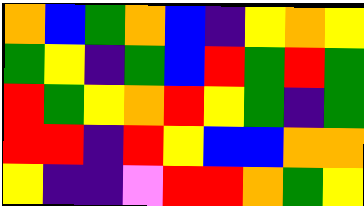[["orange", "blue", "green", "orange", "blue", "indigo", "yellow", "orange", "yellow"], ["green", "yellow", "indigo", "green", "blue", "red", "green", "red", "green"], ["red", "green", "yellow", "orange", "red", "yellow", "green", "indigo", "green"], ["red", "red", "indigo", "red", "yellow", "blue", "blue", "orange", "orange"], ["yellow", "indigo", "indigo", "violet", "red", "red", "orange", "green", "yellow"]]